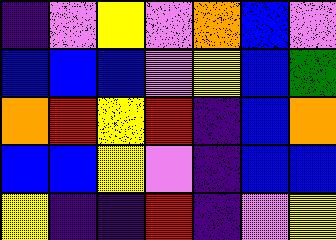[["indigo", "violet", "yellow", "violet", "orange", "blue", "violet"], ["blue", "blue", "blue", "violet", "yellow", "blue", "green"], ["orange", "red", "yellow", "red", "indigo", "blue", "orange"], ["blue", "blue", "yellow", "violet", "indigo", "blue", "blue"], ["yellow", "indigo", "indigo", "red", "indigo", "violet", "yellow"]]